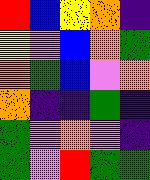[["red", "blue", "yellow", "orange", "indigo"], ["yellow", "violet", "blue", "orange", "green"], ["orange", "green", "blue", "violet", "orange"], ["orange", "indigo", "indigo", "green", "indigo"], ["green", "violet", "orange", "violet", "indigo"], ["green", "violet", "red", "green", "green"]]